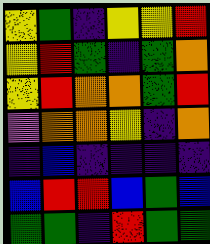[["yellow", "green", "indigo", "yellow", "yellow", "red"], ["yellow", "red", "green", "indigo", "green", "orange"], ["yellow", "red", "orange", "orange", "green", "red"], ["violet", "orange", "orange", "yellow", "indigo", "orange"], ["indigo", "blue", "indigo", "indigo", "indigo", "indigo"], ["blue", "red", "red", "blue", "green", "blue"], ["green", "green", "indigo", "red", "green", "green"]]